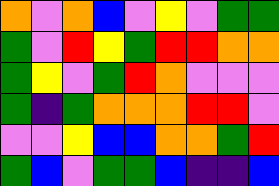[["orange", "violet", "orange", "blue", "violet", "yellow", "violet", "green", "green"], ["green", "violet", "red", "yellow", "green", "red", "red", "orange", "orange"], ["green", "yellow", "violet", "green", "red", "orange", "violet", "violet", "violet"], ["green", "indigo", "green", "orange", "orange", "orange", "red", "red", "violet"], ["violet", "violet", "yellow", "blue", "blue", "orange", "orange", "green", "red"], ["green", "blue", "violet", "green", "green", "blue", "indigo", "indigo", "blue"]]